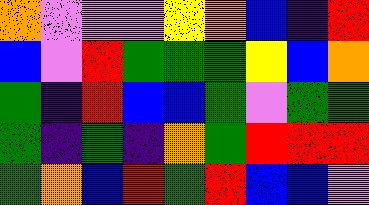[["orange", "violet", "violet", "violet", "yellow", "orange", "blue", "indigo", "red"], ["blue", "violet", "red", "green", "green", "green", "yellow", "blue", "orange"], ["green", "indigo", "red", "blue", "blue", "green", "violet", "green", "green"], ["green", "indigo", "green", "indigo", "orange", "green", "red", "red", "red"], ["green", "orange", "blue", "red", "green", "red", "blue", "blue", "violet"]]